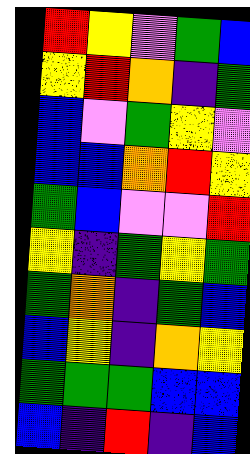[["red", "yellow", "violet", "green", "blue"], ["yellow", "red", "orange", "indigo", "green"], ["blue", "violet", "green", "yellow", "violet"], ["blue", "blue", "orange", "red", "yellow"], ["green", "blue", "violet", "violet", "red"], ["yellow", "indigo", "green", "yellow", "green"], ["green", "orange", "indigo", "green", "blue"], ["blue", "yellow", "indigo", "orange", "yellow"], ["green", "green", "green", "blue", "blue"], ["blue", "indigo", "red", "indigo", "blue"]]